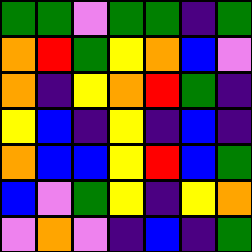[["green", "green", "violet", "green", "green", "indigo", "green"], ["orange", "red", "green", "yellow", "orange", "blue", "violet"], ["orange", "indigo", "yellow", "orange", "red", "green", "indigo"], ["yellow", "blue", "indigo", "yellow", "indigo", "blue", "indigo"], ["orange", "blue", "blue", "yellow", "red", "blue", "green"], ["blue", "violet", "green", "yellow", "indigo", "yellow", "orange"], ["violet", "orange", "violet", "indigo", "blue", "indigo", "green"]]